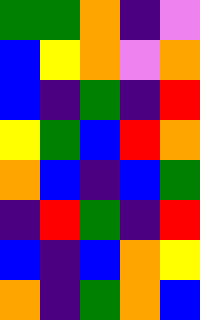[["green", "green", "orange", "indigo", "violet"], ["blue", "yellow", "orange", "violet", "orange"], ["blue", "indigo", "green", "indigo", "red"], ["yellow", "green", "blue", "red", "orange"], ["orange", "blue", "indigo", "blue", "green"], ["indigo", "red", "green", "indigo", "red"], ["blue", "indigo", "blue", "orange", "yellow"], ["orange", "indigo", "green", "orange", "blue"]]